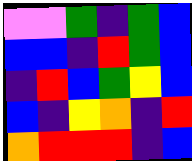[["violet", "violet", "green", "indigo", "green", "blue"], ["blue", "blue", "indigo", "red", "green", "blue"], ["indigo", "red", "blue", "green", "yellow", "blue"], ["blue", "indigo", "yellow", "orange", "indigo", "red"], ["orange", "red", "red", "red", "indigo", "blue"]]